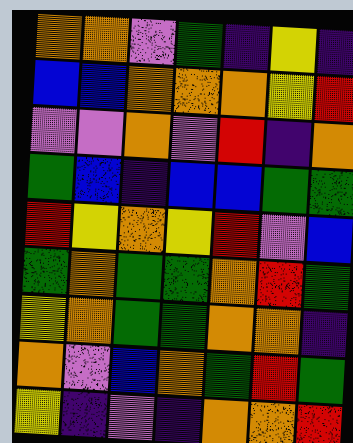[["orange", "orange", "violet", "green", "indigo", "yellow", "indigo"], ["blue", "blue", "orange", "orange", "orange", "yellow", "red"], ["violet", "violet", "orange", "violet", "red", "indigo", "orange"], ["green", "blue", "indigo", "blue", "blue", "green", "green"], ["red", "yellow", "orange", "yellow", "red", "violet", "blue"], ["green", "orange", "green", "green", "orange", "red", "green"], ["yellow", "orange", "green", "green", "orange", "orange", "indigo"], ["orange", "violet", "blue", "orange", "green", "red", "green"], ["yellow", "indigo", "violet", "indigo", "orange", "orange", "red"]]